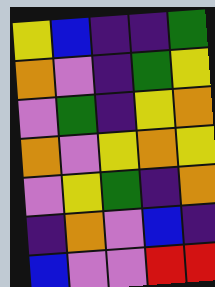[["yellow", "blue", "indigo", "indigo", "green"], ["orange", "violet", "indigo", "green", "yellow"], ["violet", "green", "indigo", "yellow", "orange"], ["orange", "violet", "yellow", "orange", "yellow"], ["violet", "yellow", "green", "indigo", "orange"], ["indigo", "orange", "violet", "blue", "indigo"], ["blue", "violet", "violet", "red", "red"]]